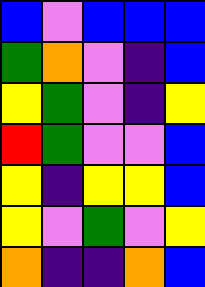[["blue", "violet", "blue", "blue", "blue"], ["green", "orange", "violet", "indigo", "blue"], ["yellow", "green", "violet", "indigo", "yellow"], ["red", "green", "violet", "violet", "blue"], ["yellow", "indigo", "yellow", "yellow", "blue"], ["yellow", "violet", "green", "violet", "yellow"], ["orange", "indigo", "indigo", "orange", "blue"]]